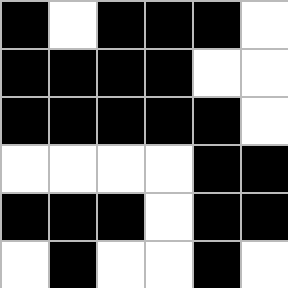[["black", "white", "black", "black", "black", "white"], ["black", "black", "black", "black", "white", "white"], ["black", "black", "black", "black", "black", "white"], ["white", "white", "white", "white", "black", "black"], ["black", "black", "black", "white", "black", "black"], ["white", "black", "white", "white", "black", "white"]]